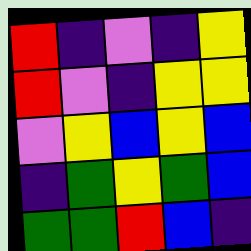[["red", "indigo", "violet", "indigo", "yellow"], ["red", "violet", "indigo", "yellow", "yellow"], ["violet", "yellow", "blue", "yellow", "blue"], ["indigo", "green", "yellow", "green", "blue"], ["green", "green", "red", "blue", "indigo"]]